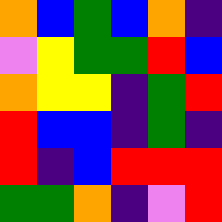[["orange", "blue", "green", "blue", "orange", "indigo"], ["violet", "yellow", "green", "green", "red", "blue"], ["orange", "yellow", "yellow", "indigo", "green", "red"], ["red", "blue", "blue", "indigo", "green", "indigo"], ["red", "indigo", "blue", "red", "red", "red"], ["green", "green", "orange", "indigo", "violet", "red"]]